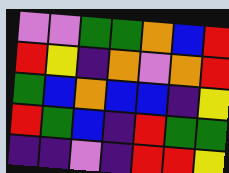[["violet", "violet", "green", "green", "orange", "blue", "red"], ["red", "yellow", "indigo", "orange", "violet", "orange", "red"], ["green", "blue", "orange", "blue", "blue", "indigo", "yellow"], ["red", "green", "blue", "indigo", "red", "green", "green"], ["indigo", "indigo", "violet", "indigo", "red", "red", "yellow"]]